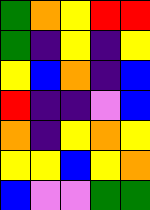[["green", "orange", "yellow", "red", "red"], ["green", "indigo", "yellow", "indigo", "yellow"], ["yellow", "blue", "orange", "indigo", "blue"], ["red", "indigo", "indigo", "violet", "blue"], ["orange", "indigo", "yellow", "orange", "yellow"], ["yellow", "yellow", "blue", "yellow", "orange"], ["blue", "violet", "violet", "green", "green"]]